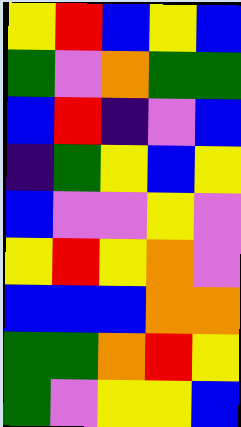[["yellow", "red", "blue", "yellow", "blue"], ["green", "violet", "orange", "green", "green"], ["blue", "red", "indigo", "violet", "blue"], ["indigo", "green", "yellow", "blue", "yellow"], ["blue", "violet", "violet", "yellow", "violet"], ["yellow", "red", "yellow", "orange", "violet"], ["blue", "blue", "blue", "orange", "orange"], ["green", "green", "orange", "red", "yellow"], ["green", "violet", "yellow", "yellow", "blue"]]